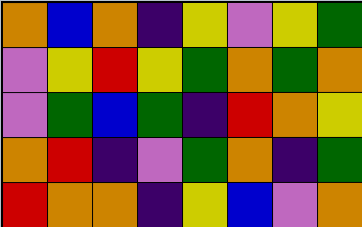[["orange", "blue", "orange", "indigo", "yellow", "violet", "yellow", "green"], ["violet", "yellow", "red", "yellow", "green", "orange", "green", "orange"], ["violet", "green", "blue", "green", "indigo", "red", "orange", "yellow"], ["orange", "red", "indigo", "violet", "green", "orange", "indigo", "green"], ["red", "orange", "orange", "indigo", "yellow", "blue", "violet", "orange"]]